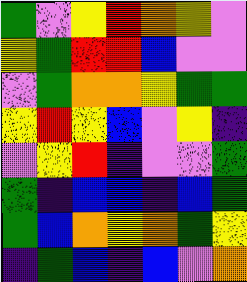[["green", "violet", "yellow", "red", "orange", "yellow", "violet"], ["yellow", "green", "red", "red", "blue", "violet", "violet"], ["violet", "green", "orange", "orange", "yellow", "green", "green"], ["yellow", "red", "yellow", "blue", "violet", "yellow", "indigo"], ["violet", "yellow", "red", "indigo", "violet", "violet", "green"], ["green", "indigo", "blue", "blue", "indigo", "blue", "green"], ["green", "blue", "orange", "yellow", "orange", "green", "yellow"], ["indigo", "green", "blue", "indigo", "blue", "violet", "orange"]]